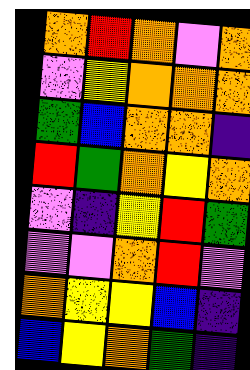[["orange", "red", "orange", "violet", "orange"], ["violet", "yellow", "orange", "orange", "orange"], ["green", "blue", "orange", "orange", "indigo"], ["red", "green", "orange", "yellow", "orange"], ["violet", "indigo", "yellow", "red", "green"], ["violet", "violet", "orange", "red", "violet"], ["orange", "yellow", "yellow", "blue", "indigo"], ["blue", "yellow", "orange", "green", "indigo"]]